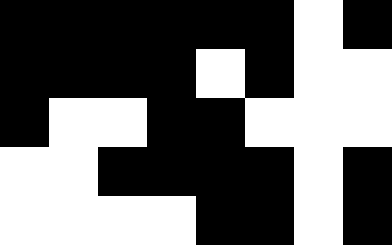[["black", "black", "black", "black", "black", "black", "white", "black"], ["black", "black", "black", "black", "white", "black", "white", "white"], ["black", "white", "white", "black", "black", "white", "white", "white"], ["white", "white", "black", "black", "black", "black", "white", "black"], ["white", "white", "white", "white", "black", "black", "white", "black"]]